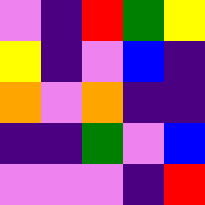[["violet", "indigo", "red", "green", "yellow"], ["yellow", "indigo", "violet", "blue", "indigo"], ["orange", "violet", "orange", "indigo", "indigo"], ["indigo", "indigo", "green", "violet", "blue"], ["violet", "violet", "violet", "indigo", "red"]]